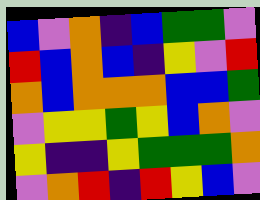[["blue", "violet", "orange", "indigo", "blue", "green", "green", "violet"], ["red", "blue", "orange", "blue", "indigo", "yellow", "violet", "red"], ["orange", "blue", "orange", "orange", "orange", "blue", "blue", "green"], ["violet", "yellow", "yellow", "green", "yellow", "blue", "orange", "violet"], ["yellow", "indigo", "indigo", "yellow", "green", "green", "green", "orange"], ["violet", "orange", "red", "indigo", "red", "yellow", "blue", "violet"]]